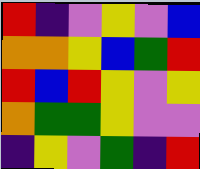[["red", "indigo", "violet", "yellow", "violet", "blue"], ["orange", "orange", "yellow", "blue", "green", "red"], ["red", "blue", "red", "yellow", "violet", "yellow"], ["orange", "green", "green", "yellow", "violet", "violet"], ["indigo", "yellow", "violet", "green", "indigo", "red"]]